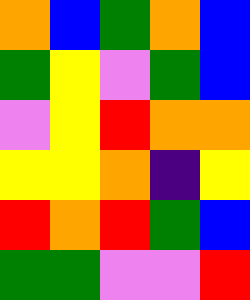[["orange", "blue", "green", "orange", "blue"], ["green", "yellow", "violet", "green", "blue"], ["violet", "yellow", "red", "orange", "orange"], ["yellow", "yellow", "orange", "indigo", "yellow"], ["red", "orange", "red", "green", "blue"], ["green", "green", "violet", "violet", "red"]]